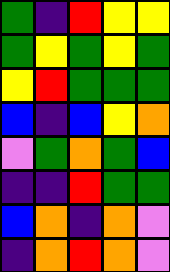[["green", "indigo", "red", "yellow", "yellow"], ["green", "yellow", "green", "yellow", "green"], ["yellow", "red", "green", "green", "green"], ["blue", "indigo", "blue", "yellow", "orange"], ["violet", "green", "orange", "green", "blue"], ["indigo", "indigo", "red", "green", "green"], ["blue", "orange", "indigo", "orange", "violet"], ["indigo", "orange", "red", "orange", "violet"]]